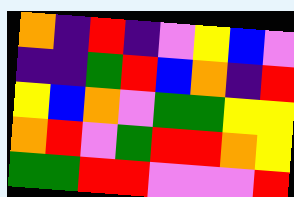[["orange", "indigo", "red", "indigo", "violet", "yellow", "blue", "violet"], ["indigo", "indigo", "green", "red", "blue", "orange", "indigo", "red"], ["yellow", "blue", "orange", "violet", "green", "green", "yellow", "yellow"], ["orange", "red", "violet", "green", "red", "red", "orange", "yellow"], ["green", "green", "red", "red", "violet", "violet", "violet", "red"]]